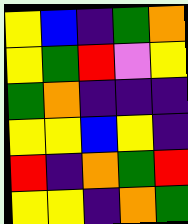[["yellow", "blue", "indigo", "green", "orange"], ["yellow", "green", "red", "violet", "yellow"], ["green", "orange", "indigo", "indigo", "indigo"], ["yellow", "yellow", "blue", "yellow", "indigo"], ["red", "indigo", "orange", "green", "red"], ["yellow", "yellow", "indigo", "orange", "green"]]